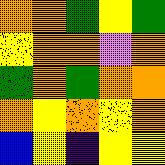[["orange", "orange", "green", "yellow", "green"], ["yellow", "orange", "orange", "violet", "orange"], ["green", "orange", "green", "orange", "orange"], ["orange", "yellow", "orange", "yellow", "orange"], ["blue", "yellow", "indigo", "yellow", "yellow"]]